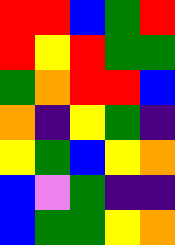[["red", "red", "blue", "green", "red"], ["red", "yellow", "red", "green", "green"], ["green", "orange", "red", "red", "blue"], ["orange", "indigo", "yellow", "green", "indigo"], ["yellow", "green", "blue", "yellow", "orange"], ["blue", "violet", "green", "indigo", "indigo"], ["blue", "green", "green", "yellow", "orange"]]